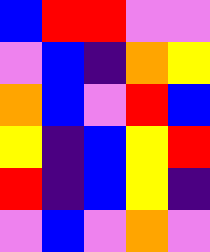[["blue", "red", "red", "violet", "violet"], ["violet", "blue", "indigo", "orange", "yellow"], ["orange", "blue", "violet", "red", "blue"], ["yellow", "indigo", "blue", "yellow", "red"], ["red", "indigo", "blue", "yellow", "indigo"], ["violet", "blue", "violet", "orange", "violet"]]